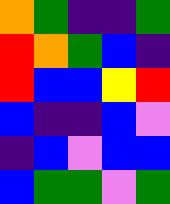[["orange", "green", "indigo", "indigo", "green"], ["red", "orange", "green", "blue", "indigo"], ["red", "blue", "blue", "yellow", "red"], ["blue", "indigo", "indigo", "blue", "violet"], ["indigo", "blue", "violet", "blue", "blue"], ["blue", "green", "green", "violet", "green"]]